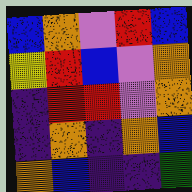[["blue", "orange", "violet", "red", "blue"], ["yellow", "red", "blue", "violet", "orange"], ["indigo", "red", "red", "violet", "orange"], ["indigo", "orange", "indigo", "orange", "blue"], ["orange", "blue", "indigo", "indigo", "green"]]